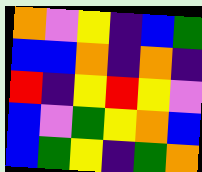[["orange", "violet", "yellow", "indigo", "blue", "green"], ["blue", "blue", "orange", "indigo", "orange", "indigo"], ["red", "indigo", "yellow", "red", "yellow", "violet"], ["blue", "violet", "green", "yellow", "orange", "blue"], ["blue", "green", "yellow", "indigo", "green", "orange"]]